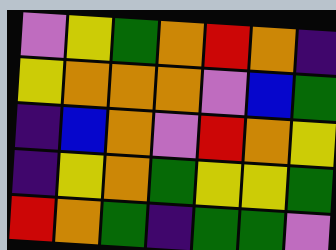[["violet", "yellow", "green", "orange", "red", "orange", "indigo"], ["yellow", "orange", "orange", "orange", "violet", "blue", "green"], ["indigo", "blue", "orange", "violet", "red", "orange", "yellow"], ["indigo", "yellow", "orange", "green", "yellow", "yellow", "green"], ["red", "orange", "green", "indigo", "green", "green", "violet"]]